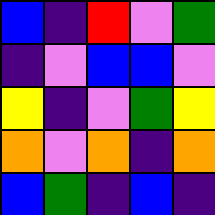[["blue", "indigo", "red", "violet", "green"], ["indigo", "violet", "blue", "blue", "violet"], ["yellow", "indigo", "violet", "green", "yellow"], ["orange", "violet", "orange", "indigo", "orange"], ["blue", "green", "indigo", "blue", "indigo"]]